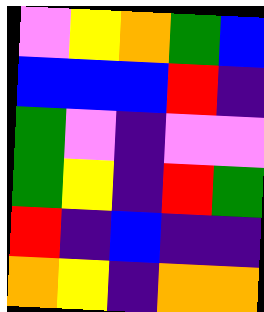[["violet", "yellow", "orange", "green", "blue"], ["blue", "blue", "blue", "red", "indigo"], ["green", "violet", "indigo", "violet", "violet"], ["green", "yellow", "indigo", "red", "green"], ["red", "indigo", "blue", "indigo", "indigo"], ["orange", "yellow", "indigo", "orange", "orange"]]